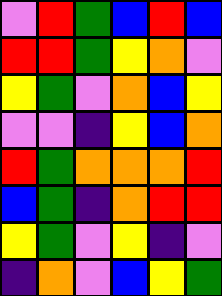[["violet", "red", "green", "blue", "red", "blue"], ["red", "red", "green", "yellow", "orange", "violet"], ["yellow", "green", "violet", "orange", "blue", "yellow"], ["violet", "violet", "indigo", "yellow", "blue", "orange"], ["red", "green", "orange", "orange", "orange", "red"], ["blue", "green", "indigo", "orange", "red", "red"], ["yellow", "green", "violet", "yellow", "indigo", "violet"], ["indigo", "orange", "violet", "blue", "yellow", "green"]]